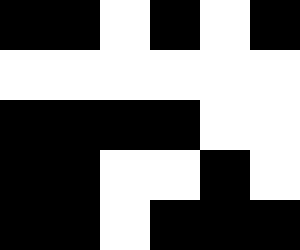[["black", "black", "white", "black", "white", "black"], ["white", "white", "white", "white", "white", "white"], ["black", "black", "black", "black", "white", "white"], ["black", "black", "white", "white", "black", "white"], ["black", "black", "white", "black", "black", "black"]]